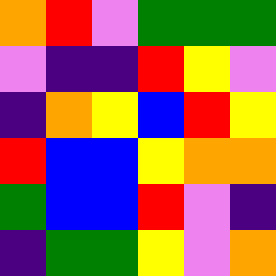[["orange", "red", "violet", "green", "green", "green"], ["violet", "indigo", "indigo", "red", "yellow", "violet"], ["indigo", "orange", "yellow", "blue", "red", "yellow"], ["red", "blue", "blue", "yellow", "orange", "orange"], ["green", "blue", "blue", "red", "violet", "indigo"], ["indigo", "green", "green", "yellow", "violet", "orange"]]